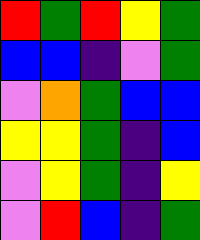[["red", "green", "red", "yellow", "green"], ["blue", "blue", "indigo", "violet", "green"], ["violet", "orange", "green", "blue", "blue"], ["yellow", "yellow", "green", "indigo", "blue"], ["violet", "yellow", "green", "indigo", "yellow"], ["violet", "red", "blue", "indigo", "green"]]